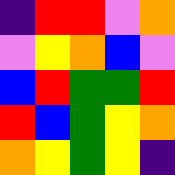[["indigo", "red", "red", "violet", "orange"], ["violet", "yellow", "orange", "blue", "violet"], ["blue", "red", "green", "green", "red"], ["red", "blue", "green", "yellow", "orange"], ["orange", "yellow", "green", "yellow", "indigo"]]